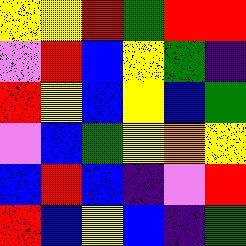[["yellow", "yellow", "red", "green", "red", "red"], ["violet", "red", "blue", "yellow", "green", "indigo"], ["red", "yellow", "blue", "yellow", "blue", "green"], ["violet", "blue", "green", "yellow", "orange", "yellow"], ["blue", "red", "blue", "indigo", "violet", "red"], ["red", "blue", "yellow", "blue", "indigo", "green"]]